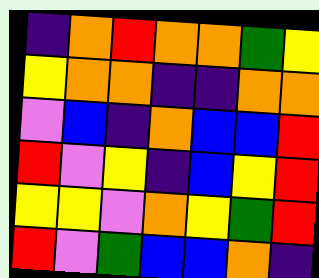[["indigo", "orange", "red", "orange", "orange", "green", "yellow"], ["yellow", "orange", "orange", "indigo", "indigo", "orange", "orange"], ["violet", "blue", "indigo", "orange", "blue", "blue", "red"], ["red", "violet", "yellow", "indigo", "blue", "yellow", "red"], ["yellow", "yellow", "violet", "orange", "yellow", "green", "red"], ["red", "violet", "green", "blue", "blue", "orange", "indigo"]]